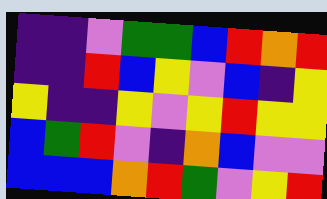[["indigo", "indigo", "violet", "green", "green", "blue", "red", "orange", "red"], ["indigo", "indigo", "red", "blue", "yellow", "violet", "blue", "indigo", "yellow"], ["yellow", "indigo", "indigo", "yellow", "violet", "yellow", "red", "yellow", "yellow"], ["blue", "green", "red", "violet", "indigo", "orange", "blue", "violet", "violet"], ["blue", "blue", "blue", "orange", "red", "green", "violet", "yellow", "red"]]